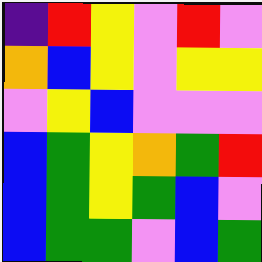[["indigo", "red", "yellow", "violet", "red", "violet"], ["orange", "blue", "yellow", "violet", "yellow", "yellow"], ["violet", "yellow", "blue", "violet", "violet", "violet"], ["blue", "green", "yellow", "orange", "green", "red"], ["blue", "green", "yellow", "green", "blue", "violet"], ["blue", "green", "green", "violet", "blue", "green"]]